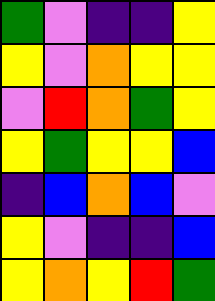[["green", "violet", "indigo", "indigo", "yellow"], ["yellow", "violet", "orange", "yellow", "yellow"], ["violet", "red", "orange", "green", "yellow"], ["yellow", "green", "yellow", "yellow", "blue"], ["indigo", "blue", "orange", "blue", "violet"], ["yellow", "violet", "indigo", "indigo", "blue"], ["yellow", "orange", "yellow", "red", "green"]]